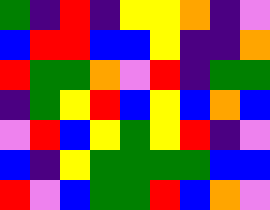[["green", "indigo", "red", "indigo", "yellow", "yellow", "orange", "indigo", "violet"], ["blue", "red", "red", "blue", "blue", "yellow", "indigo", "indigo", "orange"], ["red", "green", "green", "orange", "violet", "red", "indigo", "green", "green"], ["indigo", "green", "yellow", "red", "blue", "yellow", "blue", "orange", "blue"], ["violet", "red", "blue", "yellow", "green", "yellow", "red", "indigo", "violet"], ["blue", "indigo", "yellow", "green", "green", "green", "green", "blue", "blue"], ["red", "violet", "blue", "green", "green", "red", "blue", "orange", "violet"]]